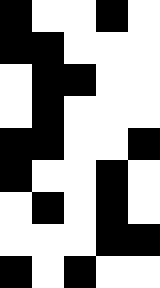[["black", "white", "white", "black", "white"], ["black", "black", "white", "white", "white"], ["white", "black", "black", "white", "white"], ["white", "black", "white", "white", "white"], ["black", "black", "white", "white", "black"], ["black", "white", "white", "black", "white"], ["white", "black", "white", "black", "white"], ["white", "white", "white", "black", "black"], ["black", "white", "black", "white", "white"]]